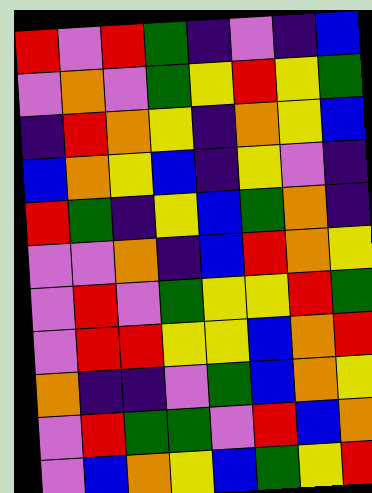[["red", "violet", "red", "green", "indigo", "violet", "indigo", "blue"], ["violet", "orange", "violet", "green", "yellow", "red", "yellow", "green"], ["indigo", "red", "orange", "yellow", "indigo", "orange", "yellow", "blue"], ["blue", "orange", "yellow", "blue", "indigo", "yellow", "violet", "indigo"], ["red", "green", "indigo", "yellow", "blue", "green", "orange", "indigo"], ["violet", "violet", "orange", "indigo", "blue", "red", "orange", "yellow"], ["violet", "red", "violet", "green", "yellow", "yellow", "red", "green"], ["violet", "red", "red", "yellow", "yellow", "blue", "orange", "red"], ["orange", "indigo", "indigo", "violet", "green", "blue", "orange", "yellow"], ["violet", "red", "green", "green", "violet", "red", "blue", "orange"], ["violet", "blue", "orange", "yellow", "blue", "green", "yellow", "red"]]